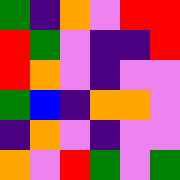[["green", "indigo", "orange", "violet", "red", "red"], ["red", "green", "violet", "indigo", "indigo", "red"], ["red", "orange", "violet", "indigo", "violet", "violet"], ["green", "blue", "indigo", "orange", "orange", "violet"], ["indigo", "orange", "violet", "indigo", "violet", "violet"], ["orange", "violet", "red", "green", "violet", "green"]]